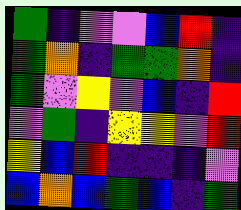[["green", "indigo", "violet", "violet", "blue", "red", "indigo"], ["green", "orange", "indigo", "green", "green", "orange", "indigo"], ["green", "violet", "yellow", "violet", "blue", "indigo", "red"], ["violet", "green", "indigo", "yellow", "yellow", "violet", "red"], ["yellow", "blue", "red", "indigo", "indigo", "indigo", "violet"], ["blue", "orange", "blue", "green", "blue", "indigo", "green"]]